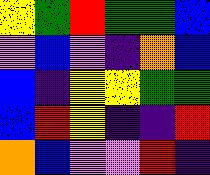[["yellow", "green", "red", "green", "green", "blue"], ["violet", "blue", "violet", "indigo", "orange", "blue"], ["blue", "indigo", "yellow", "yellow", "green", "green"], ["blue", "red", "yellow", "indigo", "indigo", "red"], ["orange", "blue", "violet", "violet", "red", "indigo"]]